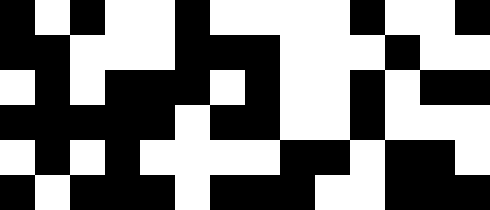[["black", "white", "black", "white", "white", "black", "white", "white", "white", "white", "black", "white", "white", "black"], ["black", "black", "white", "white", "white", "black", "black", "black", "white", "white", "white", "black", "white", "white"], ["white", "black", "white", "black", "black", "black", "white", "black", "white", "white", "black", "white", "black", "black"], ["black", "black", "black", "black", "black", "white", "black", "black", "white", "white", "black", "white", "white", "white"], ["white", "black", "white", "black", "white", "white", "white", "white", "black", "black", "white", "black", "black", "white"], ["black", "white", "black", "black", "black", "white", "black", "black", "black", "white", "white", "black", "black", "black"]]